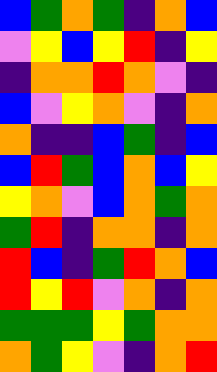[["blue", "green", "orange", "green", "indigo", "orange", "blue"], ["violet", "yellow", "blue", "yellow", "red", "indigo", "yellow"], ["indigo", "orange", "orange", "red", "orange", "violet", "indigo"], ["blue", "violet", "yellow", "orange", "violet", "indigo", "orange"], ["orange", "indigo", "indigo", "blue", "green", "indigo", "blue"], ["blue", "red", "green", "blue", "orange", "blue", "yellow"], ["yellow", "orange", "violet", "blue", "orange", "green", "orange"], ["green", "red", "indigo", "orange", "orange", "indigo", "orange"], ["red", "blue", "indigo", "green", "red", "orange", "blue"], ["red", "yellow", "red", "violet", "orange", "indigo", "orange"], ["green", "green", "green", "yellow", "green", "orange", "orange"], ["orange", "green", "yellow", "violet", "indigo", "orange", "red"]]